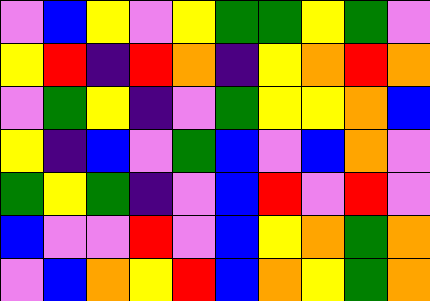[["violet", "blue", "yellow", "violet", "yellow", "green", "green", "yellow", "green", "violet"], ["yellow", "red", "indigo", "red", "orange", "indigo", "yellow", "orange", "red", "orange"], ["violet", "green", "yellow", "indigo", "violet", "green", "yellow", "yellow", "orange", "blue"], ["yellow", "indigo", "blue", "violet", "green", "blue", "violet", "blue", "orange", "violet"], ["green", "yellow", "green", "indigo", "violet", "blue", "red", "violet", "red", "violet"], ["blue", "violet", "violet", "red", "violet", "blue", "yellow", "orange", "green", "orange"], ["violet", "blue", "orange", "yellow", "red", "blue", "orange", "yellow", "green", "orange"]]